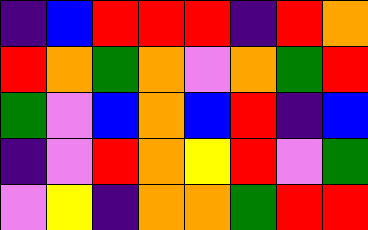[["indigo", "blue", "red", "red", "red", "indigo", "red", "orange"], ["red", "orange", "green", "orange", "violet", "orange", "green", "red"], ["green", "violet", "blue", "orange", "blue", "red", "indigo", "blue"], ["indigo", "violet", "red", "orange", "yellow", "red", "violet", "green"], ["violet", "yellow", "indigo", "orange", "orange", "green", "red", "red"]]